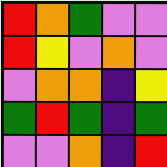[["red", "orange", "green", "violet", "violet"], ["red", "yellow", "violet", "orange", "violet"], ["violet", "orange", "orange", "indigo", "yellow"], ["green", "red", "green", "indigo", "green"], ["violet", "violet", "orange", "indigo", "red"]]